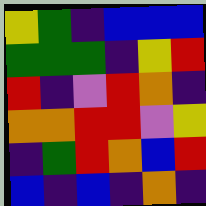[["yellow", "green", "indigo", "blue", "blue", "blue"], ["green", "green", "green", "indigo", "yellow", "red"], ["red", "indigo", "violet", "red", "orange", "indigo"], ["orange", "orange", "red", "red", "violet", "yellow"], ["indigo", "green", "red", "orange", "blue", "red"], ["blue", "indigo", "blue", "indigo", "orange", "indigo"]]